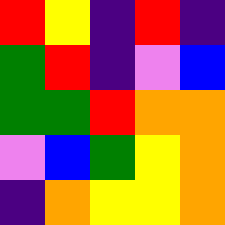[["red", "yellow", "indigo", "red", "indigo"], ["green", "red", "indigo", "violet", "blue"], ["green", "green", "red", "orange", "orange"], ["violet", "blue", "green", "yellow", "orange"], ["indigo", "orange", "yellow", "yellow", "orange"]]